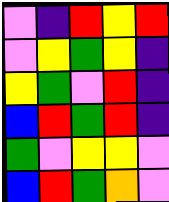[["violet", "indigo", "red", "yellow", "red"], ["violet", "yellow", "green", "yellow", "indigo"], ["yellow", "green", "violet", "red", "indigo"], ["blue", "red", "green", "red", "indigo"], ["green", "violet", "yellow", "yellow", "violet"], ["blue", "red", "green", "orange", "violet"]]